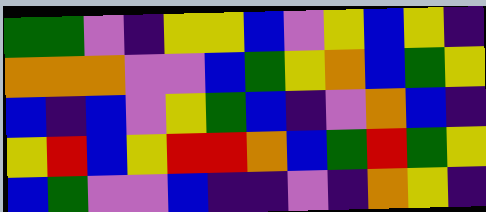[["green", "green", "violet", "indigo", "yellow", "yellow", "blue", "violet", "yellow", "blue", "yellow", "indigo"], ["orange", "orange", "orange", "violet", "violet", "blue", "green", "yellow", "orange", "blue", "green", "yellow"], ["blue", "indigo", "blue", "violet", "yellow", "green", "blue", "indigo", "violet", "orange", "blue", "indigo"], ["yellow", "red", "blue", "yellow", "red", "red", "orange", "blue", "green", "red", "green", "yellow"], ["blue", "green", "violet", "violet", "blue", "indigo", "indigo", "violet", "indigo", "orange", "yellow", "indigo"]]